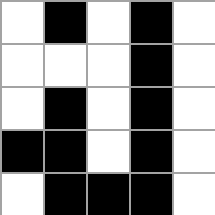[["white", "black", "white", "black", "white"], ["white", "white", "white", "black", "white"], ["white", "black", "white", "black", "white"], ["black", "black", "white", "black", "white"], ["white", "black", "black", "black", "white"]]